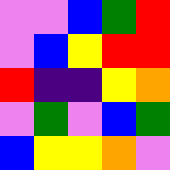[["violet", "violet", "blue", "green", "red"], ["violet", "blue", "yellow", "red", "red"], ["red", "indigo", "indigo", "yellow", "orange"], ["violet", "green", "violet", "blue", "green"], ["blue", "yellow", "yellow", "orange", "violet"]]